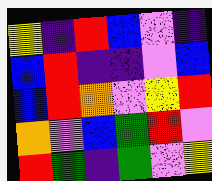[["yellow", "indigo", "red", "blue", "violet", "indigo"], ["blue", "red", "indigo", "indigo", "violet", "blue"], ["blue", "red", "orange", "violet", "yellow", "red"], ["orange", "violet", "blue", "green", "red", "violet"], ["red", "green", "indigo", "green", "violet", "yellow"]]